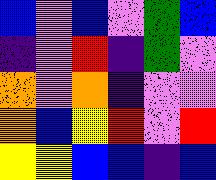[["blue", "violet", "blue", "violet", "green", "blue"], ["indigo", "violet", "red", "indigo", "green", "violet"], ["orange", "violet", "orange", "indigo", "violet", "violet"], ["orange", "blue", "yellow", "red", "violet", "red"], ["yellow", "yellow", "blue", "blue", "indigo", "blue"]]